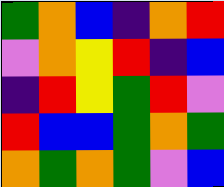[["green", "orange", "blue", "indigo", "orange", "red"], ["violet", "orange", "yellow", "red", "indigo", "blue"], ["indigo", "red", "yellow", "green", "red", "violet"], ["red", "blue", "blue", "green", "orange", "green"], ["orange", "green", "orange", "green", "violet", "blue"]]